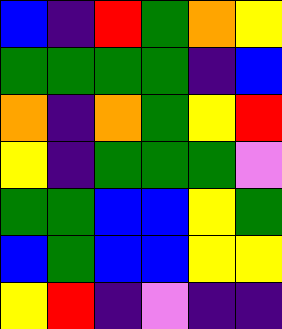[["blue", "indigo", "red", "green", "orange", "yellow"], ["green", "green", "green", "green", "indigo", "blue"], ["orange", "indigo", "orange", "green", "yellow", "red"], ["yellow", "indigo", "green", "green", "green", "violet"], ["green", "green", "blue", "blue", "yellow", "green"], ["blue", "green", "blue", "blue", "yellow", "yellow"], ["yellow", "red", "indigo", "violet", "indigo", "indigo"]]